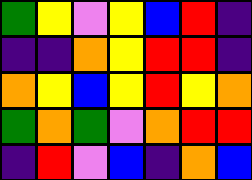[["green", "yellow", "violet", "yellow", "blue", "red", "indigo"], ["indigo", "indigo", "orange", "yellow", "red", "red", "indigo"], ["orange", "yellow", "blue", "yellow", "red", "yellow", "orange"], ["green", "orange", "green", "violet", "orange", "red", "red"], ["indigo", "red", "violet", "blue", "indigo", "orange", "blue"]]